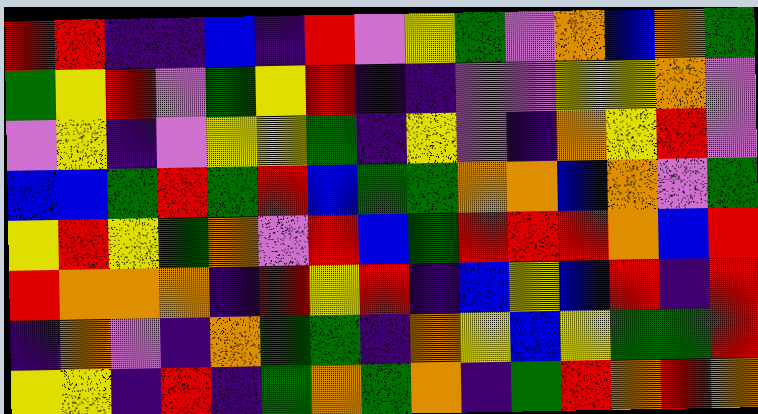[["red", "red", "indigo", "indigo", "blue", "indigo", "red", "violet", "yellow", "green", "violet", "orange", "blue", "orange", "green"], ["green", "yellow", "red", "violet", "green", "yellow", "red", "indigo", "indigo", "violet", "violet", "yellow", "yellow", "orange", "violet"], ["violet", "yellow", "indigo", "violet", "yellow", "yellow", "green", "indigo", "yellow", "violet", "indigo", "orange", "yellow", "red", "violet"], ["blue", "blue", "green", "red", "green", "red", "blue", "green", "green", "orange", "orange", "blue", "orange", "violet", "green"], ["yellow", "red", "yellow", "green", "orange", "violet", "red", "blue", "green", "red", "red", "red", "orange", "blue", "red"], ["red", "orange", "orange", "orange", "indigo", "red", "yellow", "red", "indigo", "blue", "yellow", "blue", "red", "indigo", "red"], ["indigo", "orange", "violet", "indigo", "orange", "green", "green", "indigo", "orange", "yellow", "blue", "yellow", "green", "green", "red"], ["yellow", "yellow", "indigo", "red", "indigo", "green", "orange", "green", "orange", "indigo", "green", "red", "orange", "red", "orange"]]